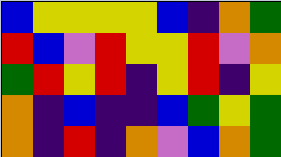[["blue", "yellow", "yellow", "yellow", "yellow", "blue", "indigo", "orange", "green"], ["red", "blue", "violet", "red", "yellow", "yellow", "red", "violet", "orange"], ["green", "red", "yellow", "red", "indigo", "yellow", "red", "indigo", "yellow"], ["orange", "indigo", "blue", "indigo", "indigo", "blue", "green", "yellow", "green"], ["orange", "indigo", "red", "indigo", "orange", "violet", "blue", "orange", "green"]]